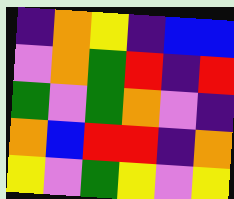[["indigo", "orange", "yellow", "indigo", "blue", "blue"], ["violet", "orange", "green", "red", "indigo", "red"], ["green", "violet", "green", "orange", "violet", "indigo"], ["orange", "blue", "red", "red", "indigo", "orange"], ["yellow", "violet", "green", "yellow", "violet", "yellow"]]